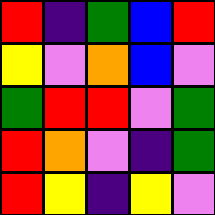[["red", "indigo", "green", "blue", "red"], ["yellow", "violet", "orange", "blue", "violet"], ["green", "red", "red", "violet", "green"], ["red", "orange", "violet", "indigo", "green"], ["red", "yellow", "indigo", "yellow", "violet"]]